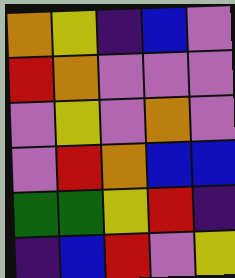[["orange", "yellow", "indigo", "blue", "violet"], ["red", "orange", "violet", "violet", "violet"], ["violet", "yellow", "violet", "orange", "violet"], ["violet", "red", "orange", "blue", "blue"], ["green", "green", "yellow", "red", "indigo"], ["indigo", "blue", "red", "violet", "yellow"]]